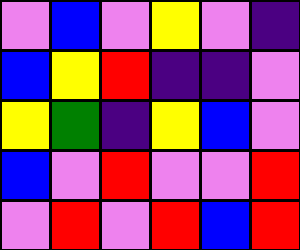[["violet", "blue", "violet", "yellow", "violet", "indigo"], ["blue", "yellow", "red", "indigo", "indigo", "violet"], ["yellow", "green", "indigo", "yellow", "blue", "violet"], ["blue", "violet", "red", "violet", "violet", "red"], ["violet", "red", "violet", "red", "blue", "red"]]